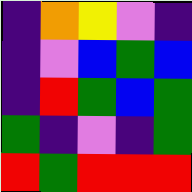[["indigo", "orange", "yellow", "violet", "indigo"], ["indigo", "violet", "blue", "green", "blue"], ["indigo", "red", "green", "blue", "green"], ["green", "indigo", "violet", "indigo", "green"], ["red", "green", "red", "red", "red"]]